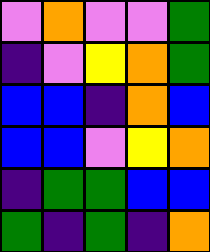[["violet", "orange", "violet", "violet", "green"], ["indigo", "violet", "yellow", "orange", "green"], ["blue", "blue", "indigo", "orange", "blue"], ["blue", "blue", "violet", "yellow", "orange"], ["indigo", "green", "green", "blue", "blue"], ["green", "indigo", "green", "indigo", "orange"]]